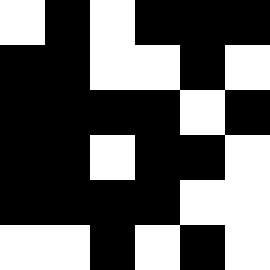[["white", "black", "white", "black", "black", "black"], ["black", "black", "white", "white", "black", "white"], ["black", "black", "black", "black", "white", "black"], ["black", "black", "white", "black", "black", "white"], ["black", "black", "black", "black", "white", "white"], ["white", "white", "black", "white", "black", "white"]]